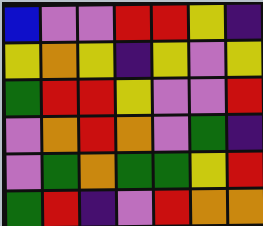[["blue", "violet", "violet", "red", "red", "yellow", "indigo"], ["yellow", "orange", "yellow", "indigo", "yellow", "violet", "yellow"], ["green", "red", "red", "yellow", "violet", "violet", "red"], ["violet", "orange", "red", "orange", "violet", "green", "indigo"], ["violet", "green", "orange", "green", "green", "yellow", "red"], ["green", "red", "indigo", "violet", "red", "orange", "orange"]]